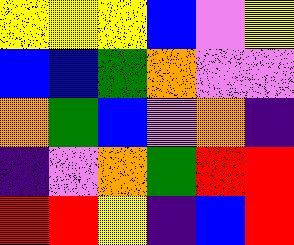[["yellow", "yellow", "yellow", "blue", "violet", "yellow"], ["blue", "blue", "green", "orange", "violet", "violet"], ["orange", "green", "blue", "violet", "orange", "indigo"], ["indigo", "violet", "orange", "green", "red", "red"], ["red", "red", "yellow", "indigo", "blue", "red"]]